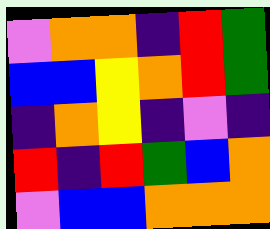[["violet", "orange", "orange", "indigo", "red", "green"], ["blue", "blue", "yellow", "orange", "red", "green"], ["indigo", "orange", "yellow", "indigo", "violet", "indigo"], ["red", "indigo", "red", "green", "blue", "orange"], ["violet", "blue", "blue", "orange", "orange", "orange"]]